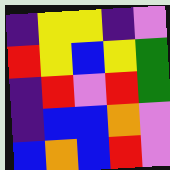[["indigo", "yellow", "yellow", "indigo", "violet"], ["red", "yellow", "blue", "yellow", "green"], ["indigo", "red", "violet", "red", "green"], ["indigo", "blue", "blue", "orange", "violet"], ["blue", "orange", "blue", "red", "violet"]]